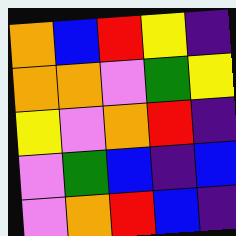[["orange", "blue", "red", "yellow", "indigo"], ["orange", "orange", "violet", "green", "yellow"], ["yellow", "violet", "orange", "red", "indigo"], ["violet", "green", "blue", "indigo", "blue"], ["violet", "orange", "red", "blue", "indigo"]]